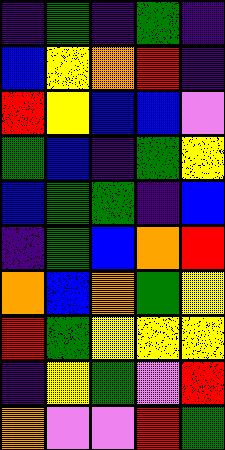[["indigo", "green", "indigo", "green", "indigo"], ["blue", "yellow", "orange", "red", "indigo"], ["red", "yellow", "blue", "blue", "violet"], ["green", "blue", "indigo", "green", "yellow"], ["blue", "green", "green", "indigo", "blue"], ["indigo", "green", "blue", "orange", "red"], ["orange", "blue", "orange", "green", "yellow"], ["red", "green", "yellow", "yellow", "yellow"], ["indigo", "yellow", "green", "violet", "red"], ["orange", "violet", "violet", "red", "green"]]